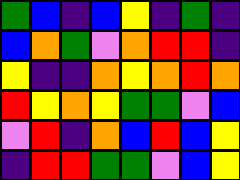[["green", "blue", "indigo", "blue", "yellow", "indigo", "green", "indigo"], ["blue", "orange", "green", "violet", "orange", "red", "red", "indigo"], ["yellow", "indigo", "indigo", "orange", "yellow", "orange", "red", "orange"], ["red", "yellow", "orange", "yellow", "green", "green", "violet", "blue"], ["violet", "red", "indigo", "orange", "blue", "red", "blue", "yellow"], ["indigo", "red", "red", "green", "green", "violet", "blue", "yellow"]]